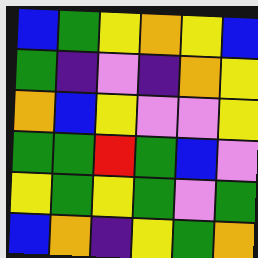[["blue", "green", "yellow", "orange", "yellow", "blue"], ["green", "indigo", "violet", "indigo", "orange", "yellow"], ["orange", "blue", "yellow", "violet", "violet", "yellow"], ["green", "green", "red", "green", "blue", "violet"], ["yellow", "green", "yellow", "green", "violet", "green"], ["blue", "orange", "indigo", "yellow", "green", "orange"]]